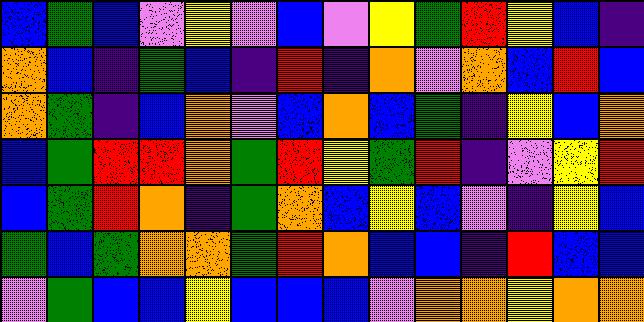[["blue", "green", "blue", "violet", "yellow", "violet", "blue", "violet", "yellow", "green", "red", "yellow", "blue", "indigo"], ["orange", "blue", "indigo", "green", "blue", "indigo", "red", "indigo", "orange", "violet", "orange", "blue", "red", "blue"], ["orange", "green", "indigo", "blue", "orange", "violet", "blue", "orange", "blue", "green", "indigo", "yellow", "blue", "orange"], ["blue", "green", "red", "red", "orange", "green", "red", "yellow", "green", "red", "indigo", "violet", "yellow", "red"], ["blue", "green", "red", "orange", "indigo", "green", "orange", "blue", "yellow", "blue", "violet", "indigo", "yellow", "blue"], ["green", "blue", "green", "orange", "orange", "green", "red", "orange", "blue", "blue", "indigo", "red", "blue", "blue"], ["violet", "green", "blue", "blue", "yellow", "blue", "blue", "blue", "violet", "orange", "orange", "yellow", "orange", "orange"]]